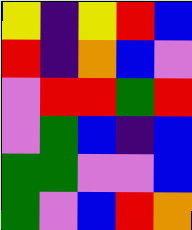[["yellow", "indigo", "yellow", "red", "blue"], ["red", "indigo", "orange", "blue", "violet"], ["violet", "red", "red", "green", "red"], ["violet", "green", "blue", "indigo", "blue"], ["green", "green", "violet", "violet", "blue"], ["green", "violet", "blue", "red", "orange"]]